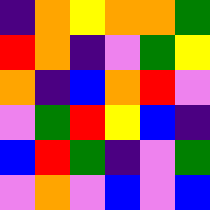[["indigo", "orange", "yellow", "orange", "orange", "green"], ["red", "orange", "indigo", "violet", "green", "yellow"], ["orange", "indigo", "blue", "orange", "red", "violet"], ["violet", "green", "red", "yellow", "blue", "indigo"], ["blue", "red", "green", "indigo", "violet", "green"], ["violet", "orange", "violet", "blue", "violet", "blue"]]